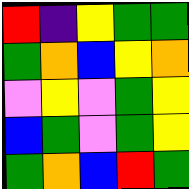[["red", "indigo", "yellow", "green", "green"], ["green", "orange", "blue", "yellow", "orange"], ["violet", "yellow", "violet", "green", "yellow"], ["blue", "green", "violet", "green", "yellow"], ["green", "orange", "blue", "red", "green"]]